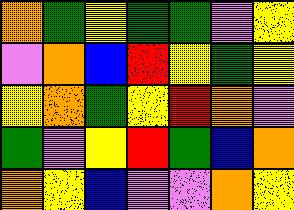[["orange", "green", "yellow", "green", "green", "violet", "yellow"], ["violet", "orange", "blue", "red", "yellow", "green", "yellow"], ["yellow", "orange", "green", "yellow", "red", "orange", "violet"], ["green", "violet", "yellow", "red", "green", "blue", "orange"], ["orange", "yellow", "blue", "violet", "violet", "orange", "yellow"]]